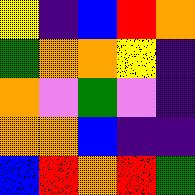[["yellow", "indigo", "blue", "red", "orange"], ["green", "orange", "orange", "yellow", "indigo"], ["orange", "violet", "green", "violet", "indigo"], ["orange", "orange", "blue", "indigo", "indigo"], ["blue", "red", "orange", "red", "green"]]